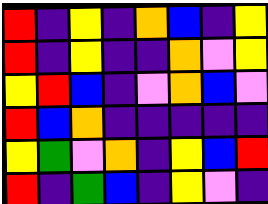[["red", "indigo", "yellow", "indigo", "orange", "blue", "indigo", "yellow"], ["red", "indigo", "yellow", "indigo", "indigo", "orange", "violet", "yellow"], ["yellow", "red", "blue", "indigo", "violet", "orange", "blue", "violet"], ["red", "blue", "orange", "indigo", "indigo", "indigo", "indigo", "indigo"], ["yellow", "green", "violet", "orange", "indigo", "yellow", "blue", "red"], ["red", "indigo", "green", "blue", "indigo", "yellow", "violet", "indigo"]]